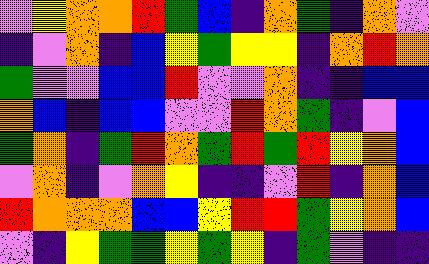[["violet", "yellow", "orange", "orange", "red", "green", "blue", "indigo", "orange", "green", "indigo", "orange", "violet"], ["indigo", "violet", "orange", "indigo", "blue", "yellow", "green", "yellow", "yellow", "indigo", "orange", "red", "orange"], ["green", "violet", "violet", "blue", "blue", "red", "violet", "violet", "orange", "indigo", "indigo", "blue", "blue"], ["orange", "blue", "indigo", "blue", "blue", "violet", "violet", "red", "orange", "green", "indigo", "violet", "blue"], ["green", "orange", "indigo", "green", "red", "orange", "green", "red", "green", "red", "yellow", "orange", "blue"], ["violet", "orange", "indigo", "violet", "orange", "yellow", "indigo", "indigo", "violet", "red", "indigo", "orange", "blue"], ["red", "orange", "orange", "orange", "blue", "blue", "yellow", "red", "red", "green", "yellow", "orange", "blue"], ["violet", "indigo", "yellow", "green", "green", "yellow", "green", "yellow", "indigo", "green", "violet", "indigo", "indigo"]]